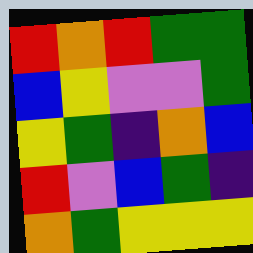[["red", "orange", "red", "green", "green"], ["blue", "yellow", "violet", "violet", "green"], ["yellow", "green", "indigo", "orange", "blue"], ["red", "violet", "blue", "green", "indigo"], ["orange", "green", "yellow", "yellow", "yellow"]]